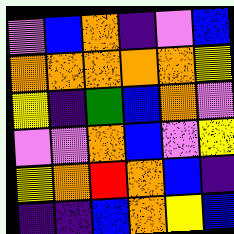[["violet", "blue", "orange", "indigo", "violet", "blue"], ["orange", "orange", "orange", "orange", "orange", "yellow"], ["yellow", "indigo", "green", "blue", "orange", "violet"], ["violet", "violet", "orange", "blue", "violet", "yellow"], ["yellow", "orange", "red", "orange", "blue", "indigo"], ["indigo", "indigo", "blue", "orange", "yellow", "blue"]]